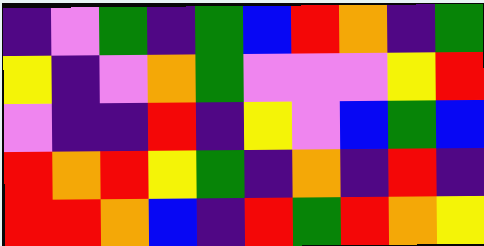[["indigo", "violet", "green", "indigo", "green", "blue", "red", "orange", "indigo", "green"], ["yellow", "indigo", "violet", "orange", "green", "violet", "violet", "violet", "yellow", "red"], ["violet", "indigo", "indigo", "red", "indigo", "yellow", "violet", "blue", "green", "blue"], ["red", "orange", "red", "yellow", "green", "indigo", "orange", "indigo", "red", "indigo"], ["red", "red", "orange", "blue", "indigo", "red", "green", "red", "orange", "yellow"]]